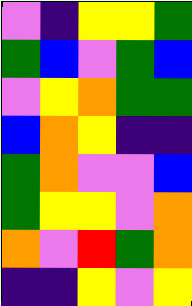[["violet", "indigo", "yellow", "yellow", "green"], ["green", "blue", "violet", "green", "blue"], ["violet", "yellow", "orange", "green", "green"], ["blue", "orange", "yellow", "indigo", "indigo"], ["green", "orange", "violet", "violet", "blue"], ["green", "yellow", "yellow", "violet", "orange"], ["orange", "violet", "red", "green", "orange"], ["indigo", "indigo", "yellow", "violet", "yellow"]]